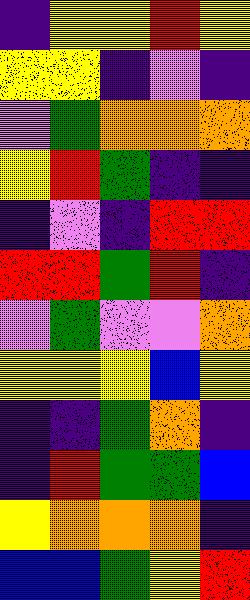[["indigo", "yellow", "yellow", "red", "yellow"], ["yellow", "yellow", "indigo", "violet", "indigo"], ["violet", "green", "orange", "orange", "orange"], ["yellow", "red", "green", "indigo", "indigo"], ["indigo", "violet", "indigo", "red", "red"], ["red", "red", "green", "red", "indigo"], ["violet", "green", "violet", "violet", "orange"], ["yellow", "yellow", "yellow", "blue", "yellow"], ["indigo", "indigo", "green", "orange", "indigo"], ["indigo", "red", "green", "green", "blue"], ["yellow", "orange", "orange", "orange", "indigo"], ["blue", "blue", "green", "yellow", "red"]]